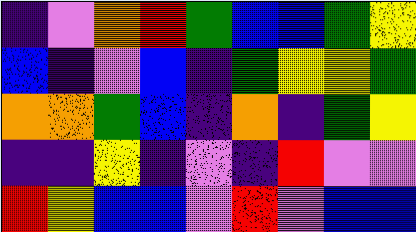[["indigo", "violet", "orange", "red", "green", "blue", "blue", "green", "yellow"], ["blue", "indigo", "violet", "blue", "indigo", "green", "yellow", "yellow", "green"], ["orange", "orange", "green", "blue", "indigo", "orange", "indigo", "green", "yellow"], ["indigo", "indigo", "yellow", "indigo", "violet", "indigo", "red", "violet", "violet"], ["red", "yellow", "blue", "blue", "violet", "red", "violet", "blue", "blue"]]